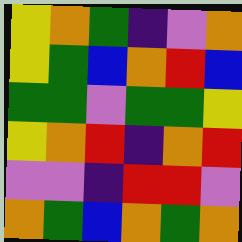[["yellow", "orange", "green", "indigo", "violet", "orange"], ["yellow", "green", "blue", "orange", "red", "blue"], ["green", "green", "violet", "green", "green", "yellow"], ["yellow", "orange", "red", "indigo", "orange", "red"], ["violet", "violet", "indigo", "red", "red", "violet"], ["orange", "green", "blue", "orange", "green", "orange"]]